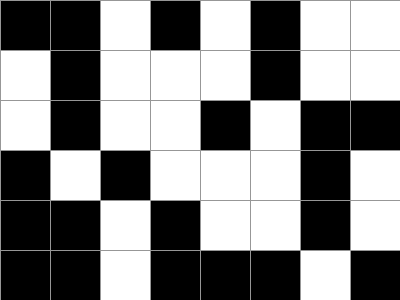[["black", "black", "white", "black", "white", "black", "white", "white"], ["white", "black", "white", "white", "white", "black", "white", "white"], ["white", "black", "white", "white", "black", "white", "black", "black"], ["black", "white", "black", "white", "white", "white", "black", "white"], ["black", "black", "white", "black", "white", "white", "black", "white"], ["black", "black", "white", "black", "black", "black", "white", "black"]]